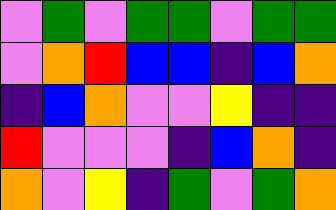[["violet", "green", "violet", "green", "green", "violet", "green", "green"], ["violet", "orange", "red", "blue", "blue", "indigo", "blue", "orange"], ["indigo", "blue", "orange", "violet", "violet", "yellow", "indigo", "indigo"], ["red", "violet", "violet", "violet", "indigo", "blue", "orange", "indigo"], ["orange", "violet", "yellow", "indigo", "green", "violet", "green", "orange"]]